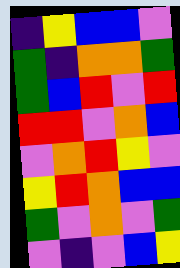[["indigo", "yellow", "blue", "blue", "violet"], ["green", "indigo", "orange", "orange", "green"], ["green", "blue", "red", "violet", "red"], ["red", "red", "violet", "orange", "blue"], ["violet", "orange", "red", "yellow", "violet"], ["yellow", "red", "orange", "blue", "blue"], ["green", "violet", "orange", "violet", "green"], ["violet", "indigo", "violet", "blue", "yellow"]]